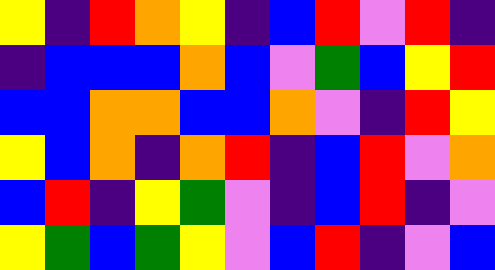[["yellow", "indigo", "red", "orange", "yellow", "indigo", "blue", "red", "violet", "red", "indigo"], ["indigo", "blue", "blue", "blue", "orange", "blue", "violet", "green", "blue", "yellow", "red"], ["blue", "blue", "orange", "orange", "blue", "blue", "orange", "violet", "indigo", "red", "yellow"], ["yellow", "blue", "orange", "indigo", "orange", "red", "indigo", "blue", "red", "violet", "orange"], ["blue", "red", "indigo", "yellow", "green", "violet", "indigo", "blue", "red", "indigo", "violet"], ["yellow", "green", "blue", "green", "yellow", "violet", "blue", "red", "indigo", "violet", "blue"]]